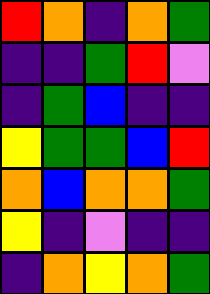[["red", "orange", "indigo", "orange", "green"], ["indigo", "indigo", "green", "red", "violet"], ["indigo", "green", "blue", "indigo", "indigo"], ["yellow", "green", "green", "blue", "red"], ["orange", "blue", "orange", "orange", "green"], ["yellow", "indigo", "violet", "indigo", "indigo"], ["indigo", "orange", "yellow", "orange", "green"]]